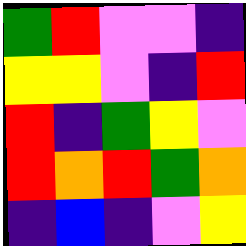[["green", "red", "violet", "violet", "indigo"], ["yellow", "yellow", "violet", "indigo", "red"], ["red", "indigo", "green", "yellow", "violet"], ["red", "orange", "red", "green", "orange"], ["indigo", "blue", "indigo", "violet", "yellow"]]